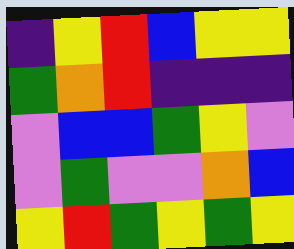[["indigo", "yellow", "red", "blue", "yellow", "yellow"], ["green", "orange", "red", "indigo", "indigo", "indigo"], ["violet", "blue", "blue", "green", "yellow", "violet"], ["violet", "green", "violet", "violet", "orange", "blue"], ["yellow", "red", "green", "yellow", "green", "yellow"]]